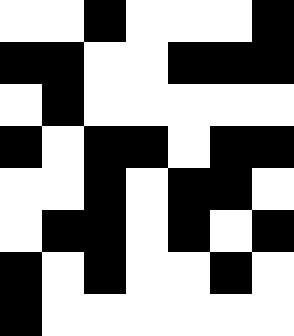[["white", "white", "black", "white", "white", "white", "black"], ["black", "black", "white", "white", "black", "black", "black"], ["white", "black", "white", "white", "white", "white", "white"], ["black", "white", "black", "black", "white", "black", "black"], ["white", "white", "black", "white", "black", "black", "white"], ["white", "black", "black", "white", "black", "white", "black"], ["black", "white", "black", "white", "white", "black", "white"], ["black", "white", "white", "white", "white", "white", "white"]]